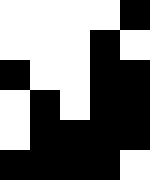[["white", "white", "white", "white", "black"], ["white", "white", "white", "black", "white"], ["black", "white", "white", "black", "black"], ["white", "black", "white", "black", "black"], ["white", "black", "black", "black", "black"], ["black", "black", "black", "black", "white"]]